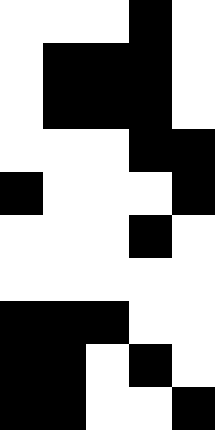[["white", "white", "white", "black", "white"], ["white", "black", "black", "black", "white"], ["white", "black", "black", "black", "white"], ["white", "white", "white", "black", "black"], ["black", "white", "white", "white", "black"], ["white", "white", "white", "black", "white"], ["white", "white", "white", "white", "white"], ["black", "black", "black", "white", "white"], ["black", "black", "white", "black", "white"], ["black", "black", "white", "white", "black"]]